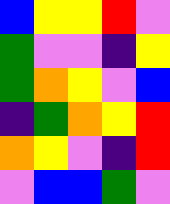[["blue", "yellow", "yellow", "red", "violet"], ["green", "violet", "violet", "indigo", "yellow"], ["green", "orange", "yellow", "violet", "blue"], ["indigo", "green", "orange", "yellow", "red"], ["orange", "yellow", "violet", "indigo", "red"], ["violet", "blue", "blue", "green", "violet"]]